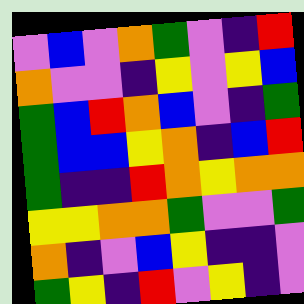[["violet", "blue", "violet", "orange", "green", "violet", "indigo", "red"], ["orange", "violet", "violet", "indigo", "yellow", "violet", "yellow", "blue"], ["green", "blue", "red", "orange", "blue", "violet", "indigo", "green"], ["green", "blue", "blue", "yellow", "orange", "indigo", "blue", "red"], ["green", "indigo", "indigo", "red", "orange", "yellow", "orange", "orange"], ["yellow", "yellow", "orange", "orange", "green", "violet", "violet", "green"], ["orange", "indigo", "violet", "blue", "yellow", "indigo", "indigo", "violet"], ["green", "yellow", "indigo", "red", "violet", "yellow", "indigo", "violet"]]